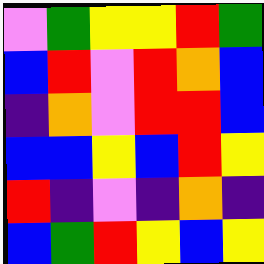[["violet", "green", "yellow", "yellow", "red", "green"], ["blue", "red", "violet", "red", "orange", "blue"], ["indigo", "orange", "violet", "red", "red", "blue"], ["blue", "blue", "yellow", "blue", "red", "yellow"], ["red", "indigo", "violet", "indigo", "orange", "indigo"], ["blue", "green", "red", "yellow", "blue", "yellow"]]